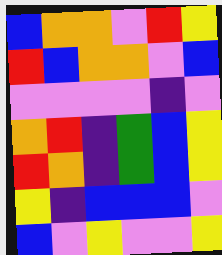[["blue", "orange", "orange", "violet", "red", "yellow"], ["red", "blue", "orange", "orange", "violet", "blue"], ["violet", "violet", "violet", "violet", "indigo", "violet"], ["orange", "red", "indigo", "green", "blue", "yellow"], ["red", "orange", "indigo", "green", "blue", "yellow"], ["yellow", "indigo", "blue", "blue", "blue", "violet"], ["blue", "violet", "yellow", "violet", "violet", "yellow"]]